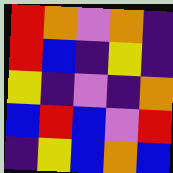[["red", "orange", "violet", "orange", "indigo"], ["red", "blue", "indigo", "yellow", "indigo"], ["yellow", "indigo", "violet", "indigo", "orange"], ["blue", "red", "blue", "violet", "red"], ["indigo", "yellow", "blue", "orange", "blue"]]